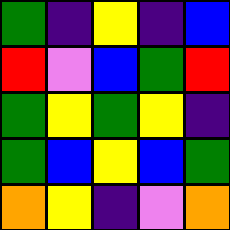[["green", "indigo", "yellow", "indigo", "blue"], ["red", "violet", "blue", "green", "red"], ["green", "yellow", "green", "yellow", "indigo"], ["green", "blue", "yellow", "blue", "green"], ["orange", "yellow", "indigo", "violet", "orange"]]